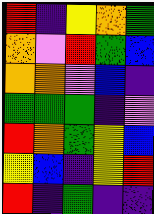[["red", "indigo", "yellow", "orange", "green"], ["orange", "violet", "red", "green", "blue"], ["orange", "orange", "violet", "blue", "indigo"], ["green", "green", "green", "indigo", "violet"], ["red", "orange", "green", "yellow", "blue"], ["yellow", "blue", "indigo", "yellow", "red"], ["red", "indigo", "green", "indigo", "indigo"]]